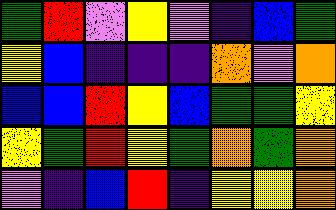[["green", "red", "violet", "yellow", "violet", "indigo", "blue", "green"], ["yellow", "blue", "indigo", "indigo", "indigo", "orange", "violet", "orange"], ["blue", "blue", "red", "yellow", "blue", "green", "green", "yellow"], ["yellow", "green", "red", "yellow", "green", "orange", "green", "orange"], ["violet", "indigo", "blue", "red", "indigo", "yellow", "yellow", "orange"]]